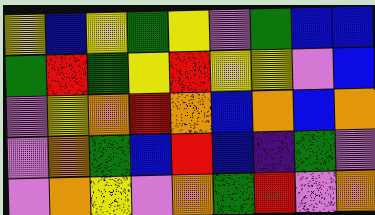[["yellow", "blue", "yellow", "green", "yellow", "violet", "green", "blue", "blue"], ["green", "red", "green", "yellow", "red", "yellow", "yellow", "violet", "blue"], ["violet", "yellow", "orange", "red", "orange", "blue", "orange", "blue", "orange"], ["violet", "orange", "green", "blue", "red", "blue", "indigo", "green", "violet"], ["violet", "orange", "yellow", "violet", "orange", "green", "red", "violet", "orange"]]